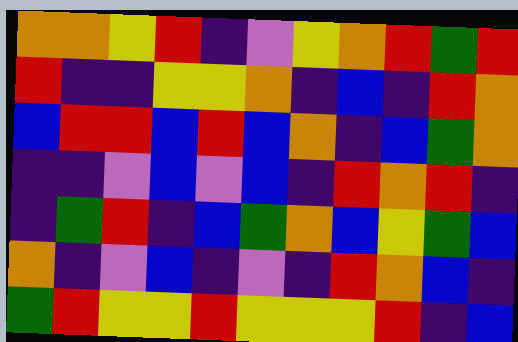[["orange", "orange", "yellow", "red", "indigo", "violet", "yellow", "orange", "red", "green", "red"], ["red", "indigo", "indigo", "yellow", "yellow", "orange", "indigo", "blue", "indigo", "red", "orange"], ["blue", "red", "red", "blue", "red", "blue", "orange", "indigo", "blue", "green", "orange"], ["indigo", "indigo", "violet", "blue", "violet", "blue", "indigo", "red", "orange", "red", "indigo"], ["indigo", "green", "red", "indigo", "blue", "green", "orange", "blue", "yellow", "green", "blue"], ["orange", "indigo", "violet", "blue", "indigo", "violet", "indigo", "red", "orange", "blue", "indigo"], ["green", "red", "yellow", "yellow", "red", "yellow", "yellow", "yellow", "red", "indigo", "blue"]]